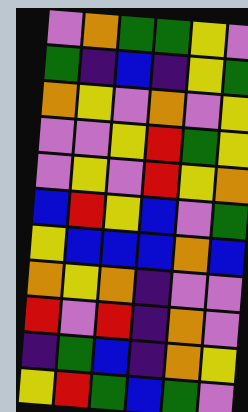[["violet", "orange", "green", "green", "yellow", "violet"], ["green", "indigo", "blue", "indigo", "yellow", "green"], ["orange", "yellow", "violet", "orange", "violet", "yellow"], ["violet", "violet", "yellow", "red", "green", "yellow"], ["violet", "yellow", "violet", "red", "yellow", "orange"], ["blue", "red", "yellow", "blue", "violet", "green"], ["yellow", "blue", "blue", "blue", "orange", "blue"], ["orange", "yellow", "orange", "indigo", "violet", "violet"], ["red", "violet", "red", "indigo", "orange", "violet"], ["indigo", "green", "blue", "indigo", "orange", "yellow"], ["yellow", "red", "green", "blue", "green", "violet"]]